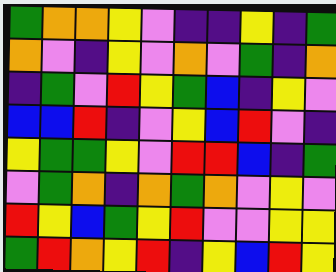[["green", "orange", "orange", "yellow", "violet", "indigo", "indigo", "yellow", "indigo", "green"], ["orange", "violet", "indigo", "yellow", "violet", "orange", "violet", "green", "indigo", "orange"], ["indigo", "green", "violet", "red", "yellow", "green", "blue", "indigo", "yellow", "violet"], ["blue", "blue", "red", "indigo", "violet", "yellow", "blue", "red", "violet", "indigo"], ["yellow", "green", "green", "yellow", "violet", "red", "red", "blue", "indigo", "green"], ["violet", "green", "orange", "indigo", "orange", "green", "orange", "violet", "yellow", "violet"], ["red", "yellow", "blue", "green", "yellow", "red", "violet", "violet", "yellow", "yellow"], ["green", "red", "orange", "yellow", "red", "indigo", "yellow", "blue", "red", "yellow"]]